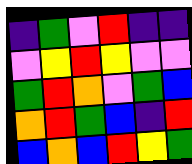[["indigo", "green", "violet", "red", "indigo", "indigo"], ["violet", "yellow", "red", "yellow", "violet", "violet"], ["green", "red", "orange", "violet", "green", "blue"], ["orange", "red", "green", "blue", "indigo", "red"], ["blue", "orange", "blue", "red", "yellow", "green"]]